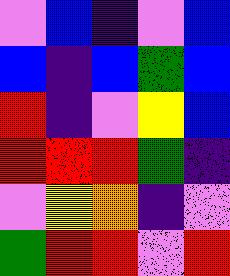[["violet", "blue", "indigo", "violet", "blue"], ["blue", "indigo", "blue", "green", "blue"], ["red", "indigo", "violet", "yellow", "blue"], ["red", "red", "red", "green", "indigo"], ["violet", "yellow", "orange", "indigo", "violet"], ["green", "red", "red", "violet", "red"]]